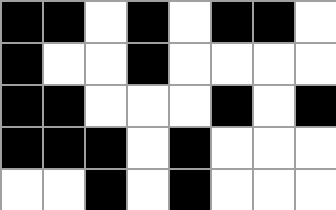[["black", "black", "white", "black", "white", "black", "black", "white"], ["black", "white", "white", "black", "white", "white", "white", "white"], ["black", "black", "white", "white", "white", "black", "white", "black"], ["black", "black", "black", "white", "black", "white", "white", "white"], ["white", "white", "black", "white", "black", "white", "white", "white"]]